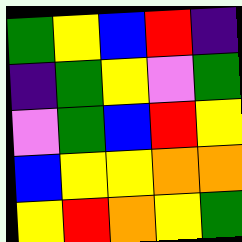[["green", "yellow", "blue", "red", "indigo"], ["indigo", "green", "yellow", "violet", "green"], ["violet", "green", "blue", "red", "yellow"], ["blue", "yellow", "yellow", "orange", "orange"], ["yellow", "red", "orange", "yellow", "green"]]